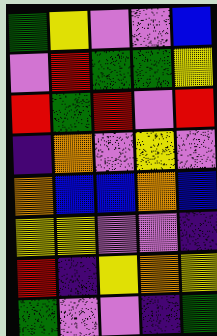[["green", "yellow", "violet", "violet", "blue"], ["violet", "red", "green", "green", "yellow"], ["red", "green", "red", "violet", "red"], ["indigo", "orange", "violet", "yellow", "violet"], ["orange", "blue", "blue", "orange", "blue"], ["yellow", "yellow", "violet", "violet", "indigo"], ["red", "indigo", "yellow", "orange", "yellow"], ["green", "violet", "violet", "indigo", "green"]]